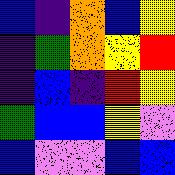[["blue", "indigo", "orange", "blue", "yellow"], ["indigo", "green", "orange", "yellow", "red"], ["indigo", "blue", "indigo", "red", "yellow"], ["green", "blue", "blue", "yellow", "violet"], ["blue", "violet", "violet", "blue", "blue"]]